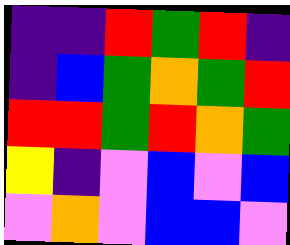[["indigo", "indigo", "red", "green", "red", "indigo"], ["indigo", "blue", "green", "orange", "green", "red"], ["red", "red", "green", "red", "orange", "green"], ["yellow", "indigo", "violet", "blue", "violet", "blue"], ["violet", "orange", "violet", "blue", "blue", "violet"]]